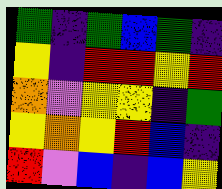[["green", "indigo", "green", "blue", "green", "indigo"], ["yellow", "indigo", "red", "red", "yellow", "red"], ["orange", "violet", "yellow", "yellow", "indigo", "green"], ["yellow", "orange", "yellow", "red", "blue", "indigo"], ["red", "violet", "blue", "indigo", "blue", "yellow"]]